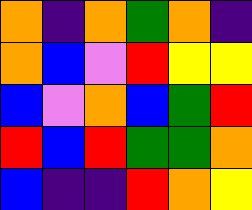[["orange", "indigo", "orange", "green", "orange", "indigo"], ["orange", "blue", "violet", "red", "yellow", "yellow"], ["blue", "violet", "orange", "blue", "green", "red"], ["red", "blue", "red", "green", "green", "orange"], ["blue", "indigo", "indigo", "red", "orange", "yellow"]]